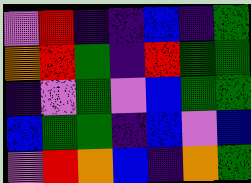[["violet", "red", "indigo", "indigo", "blue", "indigo", "green"], ["orange", "red", "green", "indigo", "red", "green", "green"], ["indigo", "violet", "green", "violet", "blue", "green", "green"], ["blue", "green", "green", "indigo", "blue", "violet", "blue"], ["violet", "red", "orange", "blue", "indigo", "orange", "green"]]